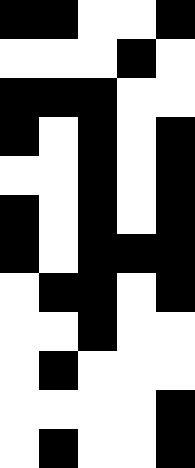[["black", "black", "white", "white", "black"], ["white", "white", "white", "black", "white"], ["black", "black", "black", "white", "white"], ["black", "white", "black", "white", "black"], ["white", "white", "black", "white", "black"], ["black", "white", "black", "white", "black"], ["black", "white", "black", "black", "black"], ["white", "black", "black", "white", "black"], ["white", "white", "black", "white", "white"], ["white", "black", "white", "white", "white"], ["white", "white", "white", "white", "black"], ["white", "black", "white", "white", "black"]]